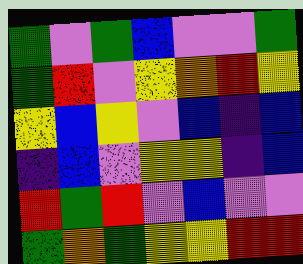[["green", "violet", "green", "blue", "violet", "violet", "green"], ["green", "red", "violet", "yellow", "orange", "red", "yellow"], ["yellow", "blue", "yellow", "violet", "blue", "indigo", "blue"], ["indigo", "blue", "violet", "yellow", "yellow", "indigo", "blue"], ["red", "green", "red", "violet", "blue", "violet", "violet"], ["green", "orange", "green", "yellow", "yellow", "red", "red"]]